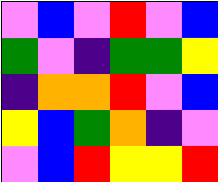[["violet", "blue", "violet", "red", "violet", "blue"], ["green", "violet", "indigo", "green", "green", "yellow"], ["indigo", "orange", "orange", "red", "violet", "blue"], ["yellow", "blue", "green", "orange", "indigo", "violet"], ["violet", "blue", "red", "yellow", "yellow", "red"]]